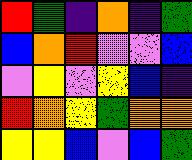[["red", "green", "indigo", "orange", "indigo", "green"], ["blue", "orange", "red", "violet", "violet", "blue"], ["violet", "yellow", "violet", "yellow", "blue", "indigo"], ["red", "orange", "yellow", "green", "orange", "orange"], ["yellow", "yellow", "blue", "violet", "blue", "green"]]